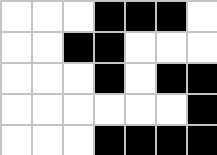[["white", "white", "white", "black", "black", "black", "white"], ["white", "white", "black", "black", "white", "white", "white"], ["white", "white", "white", "black", "white", "black", "black"], ["white", "white", "white", "white", "white", "white", "black"], ["white", "white", "white", "black", "black", "black", "black"]]